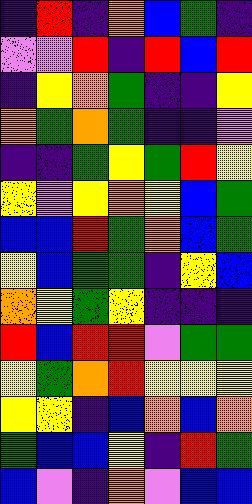[["indigo", "red", "indigo", "orange", "blue", "green", "indigo"], ["violet", "violet", "red", "indigo", "red", "blue", "red"], ["indigo", "yellow", "orange", "green", "indigo", "indigo", "yellow"], ["orange", "green", "orange", "green", "indigo", "indigo", "violet"], ["indigo", "indigo", "green", "yellow", "green", "red", "yellow"], ["yellow", "violet", "yellow", "orange", "yellow", "blue", "green"], ["blue", "blue", "red", "green", "orange", "blue", "green"], ["yellow", "blue", "green", "green", "indigo", "yellow", "blue"], ["orange", "yellow", "green", "yellow", "indigo", "indigo", "indigo"], ["red", "blue", "red", "red", "violet", "green", "green"], ["yellow", "green", "orange", "red", "yellow", "yellow", "yellow"], ["yellow", "yellow", "indigo", "blue", "orange", "blue", "orange"], ["green", "blue", "blue", "yellow", "indigo", "red", "green"], ["blue", "violet", "indigo", "orange", "violet", "blue", "blue"]]